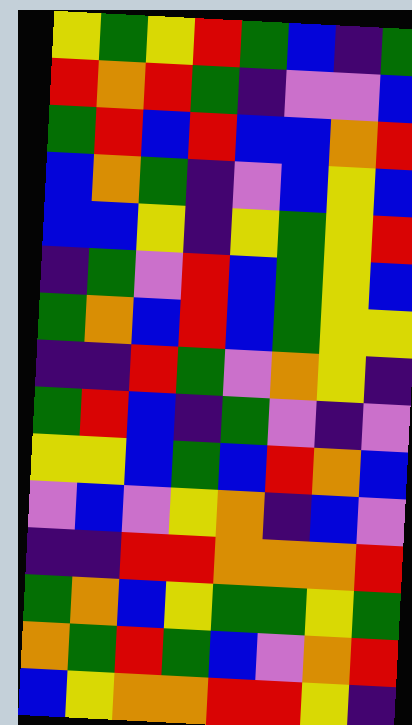[["yellow", "green", "yellow", "red", "green", "blue", "indigo", "green"], ["red", "orange", "red", "green", "indigo", "violet", "violet", "blue"], ["green", "red", "blue", "red", "blue", "blue", "orange", "red"], ["blue", "orange", "green", "indigo", "violet", "blue", "yellow", "blue"], ["blue", "blue", "yellow", "indigo", "yellow", "green", "yellow", "red"], ["indigo", "green", "violet", "red", "blue", "green", "yellow", "blue"], ["green", "orange", "blue", "red", "blue", "green", "yellow", "yellow"], ["indigo", "indigo", "red", "green", "violet", "orange", "yellow", "indigo"], ["green", "red", "blue", "indigo", "green", "violet", "indigo", "violet"], ["yellow", "yellow", "blue", "green", "blue", "red", "orange", "blue"], ["violet", "blue", "violet", "yellow", "orange", "indigo", "blue", "violet"], ["indigo", "indigo", "red", "red", "orange", "orange", "orange", "red"], ["green", "orange", "blue", "yellow", "green", "green", "yellow", "green"], ["orange", "green", "red", "green", "blue", "violet", "orange", "red"], ["blue", "yellow", "orange", "orange", "red", "red", "yellow", "indigo"]]